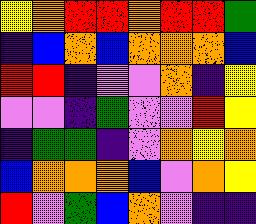[["yellow", "orange", "red", "red", "orange", "red", "red", "green"], ["indigo", "blue", "orange", "blue", "orange", "orange", "orange", "blue"], ["red", "red", "indigo", "violet", "violet", "orange", "indigo", "yellow"], ["violet", "violet", "indigo", "green", "violet", "violet", "red", "yellow"], ["indigo", "green", "green", "indigo", "violet", "orange", "yellow", "orange"], ["blue", "orange", "orange", "orange", "blue", "violet", "orange", "yellow"], ["red", "violet", "green", "blue", "orange", "violet", "indigo", "indigo"]]